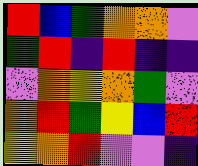[["red", "blue", "green", "orange", "orange", "violet"], ["green", "red", "indigo", "red", "indigo", "indigo"], ["violet", "orange", "yellow", "orange", "green", "violet"], ["orange", "red", "green", "yellow", "blue", "red"], ["yellow", "orange", "red", "violet", "violet", "indigo"]]